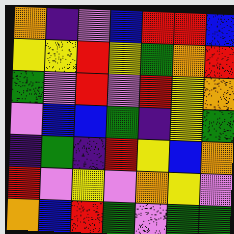[["orange", "indigo", "violet", "blue", "red", "red", "blue"], ["yellow", "yellow", "red", "yellow", "green", "orange", "red"], ["green", "violet", "red", "violet", "red", "yellow", "orange"], ["violet", "blue", "blue", "green", "indigo", "yellow", "green"], ["indigo", "green", "indigo", "red", "yellow", "blue", "orange"], ["red", "violet", "yellow", "violet", "orange", "yellow", "violet"], ["orange", "blue", "red", "green", "violet", "green", "green"]]